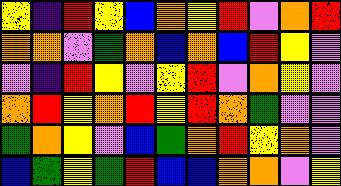[["yellow", "indigo", "red", "yellow", "blue", "orange", "yellow", "red", "violet", "orange", "red"], ["orange", "orange", "violet", "green", "orange", "blue", "orange", "blue", "red", "yellow", "violet"], ["violet", "indigo", "red", "yellow", "violet", "yellow", "red", "violet", "orange", "yellow", "violet"], ["orange", "red", "yellow", "orange", "red", "yellow", "red", "orange", "green", "violet", "violet"], ["green", "orange", "yellow", "violet", "blue", "green", "orange", "red", "yellow", "orange", "violet"], ["blue", "green", "yellow", "green", "red", "blue", "blue", "orange", "orange", "violet", "yellow"]]